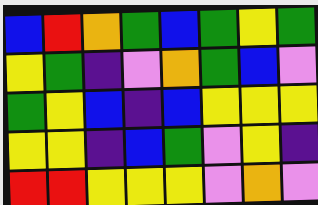[["blue", "red", "orange", "green", "blue", "green", "yellow", "green"], ["yellow", "green", "indigo", "violet", "orange", "green", "blue", "violet"], ["green", "yellow", "blue", "indigo", "blue", "yellow", "yellow", "yellow"], ["yellow", "yellow", "indigo", "blue", "green", "violet", "yellow", "indigo"], ["red", "red", "yellow", "yellow", "yellow", "violet", "orange", "violet"]]